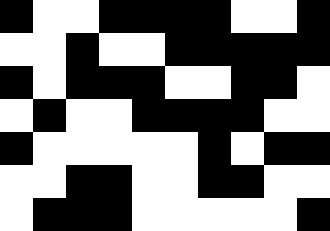[["black", "white", "white", "black", "black", "black", "black", "white", "white", "black"], ["white", "white", "black", "white", "white", "black", "black", "black", "black", "black"], ["black", "white", "black", "black", "black", "white", "white", "black", "black", "white"], ["white", "black", "white", "white", "black", "black", "black", "black", "white", "white"], ["black", "white", "white", "white", "white", "white", "black", "white", "black", "black"], ["white", "white", "black", "black", "white", "white", "black", "black", "white", "white"], ["white", "black", "black", "black", "white", "white", "white", "white", "white", "black"]]